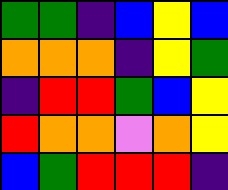[["green", "green", "indigo", "blue", "yellow", "blue"], ["orange", "orange", "orange", "indigo", "yellow", "green"], ["indigo", "red", "red", "green", "blue", "yellow"], ["red", "orange", "orange", "violet", "orange", "yellow"], ["blue", "green", "red", "red", "red", "indigo"]]